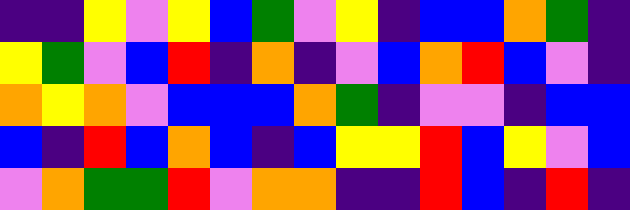[["indigo", "indigo", "yellow", "violet", "yellow", "blue", "green", "violet", "yellow", "indigo", "blue", "blue", "orange", "green", "indigo"], ["yellow", "green", "violet", "blue", "red", "indigo", "orange", "indigo", "violet", "blue", "orange", "red", "blue", "violet", "indigo"], ["orange", "yellow", "orange", "violet", "blue", "blue", "blue", "orange", "green", "indigo", "violet", "violet", "indigo", "blue", "blue"], ["blue", "indigo", "red", "blue", "orange", "blue", "indigo", "blue", "yellow", "yellow", "red", "blue", "yellow", "violet", "blue"], ["violet", "orange", "green", "green", "red", "violet", "orange", "orange", "indigo", "indigo", "red", "blue", "indigo", "red", "indigo"]]